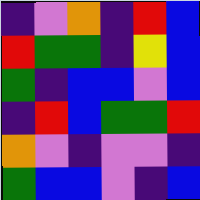[["indigo", "violet", "orange", "indigo", "red", "blue"], ["red", "green", "green", "indigo", "yellow", "blue"], ["green", "indigo", "blue", "blue", "violet", "blue"], ["indigo", "red", "blue", "green", "green", "red"], ["orange", "violet", "indigo", "violet", "violet", "indigo"], ["green", "blue", "blue", "violet", "indigo", "blue"]]